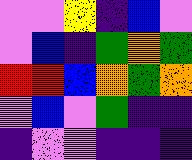[["violet", "violet", "yellow", "indigo", "blue", "violet"], ["violet", "blue", "indigo", "green", "orange", "green"], ["red", "red", "blue", "orange", "green", "orange"], ["violet", "blue", "violet", "green", "indigo", "indigo"], ["indigo", "violet", "violet", "indigo", "indigo", "indigo"]]